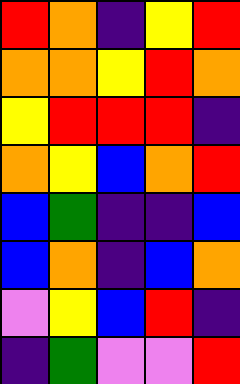[["red", "orange", "indigo", "yellow", "red"], ["orange", "orange", "yellow", "red", "orange"], ["yellow", "red", "red", "red", "indigo"], ["orange", "yellow", "blue", "orange", "red"], ["blue", "green", "indigo", "indigo", "blue"], ["blue", "orange", "indigo", "blue", "orange"], ["violet", "yellow", "blue", "red", "indigo"], ["indigo", "green", "violet", "violet", "red"]]